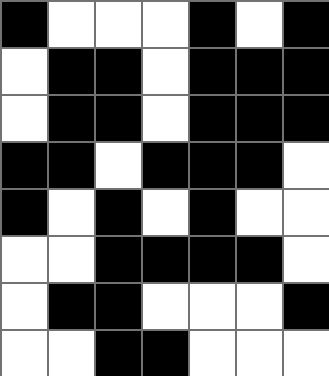[["black", "white", "white", "white", "black", "white", "black"], ["white", "black", "black", "white", "black", "black", "black"], ["white", "black", "black", "white", "black", "black", "black"], ["black", "black", "white", "black", "black", "black", "white"], ["black", "white", "black", "white", "black", "white", "white"], ["white", "white", "black", "black", "black", "black", "white"], ["white", "black", "black", "white", "white", "white", "black"], ["white", "white", "black", "black", "white", "white", "white"]]